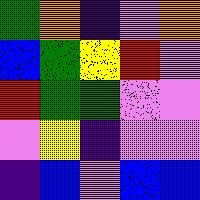[["green", "orange", "indigo", "violet", "orange"], ["blue", "green", "yellow", "red", "violet"], ["red", "green", "green", "violet", "violet"], ["violet", "yellow", "indigo", "violet", "violet"], ["indigo", "blue", "violet", "blue", "blue"]]